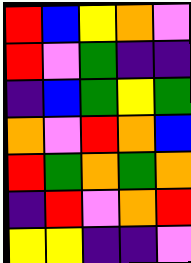[["red", "blue", "yellow", "orange", "violet"], ["red", "violet", "green", "indigo", "indigo"], ["indigo", "blue", "green", "yellow", "green"], ["orange", "violet", "red", "orange", "blue"], ["red", "green", "orange", "green", "orange"], ["indigo", "red", "violet", "orange", "red"], ["yellow", "yellow", "indigo", "indigo", "violet"]]